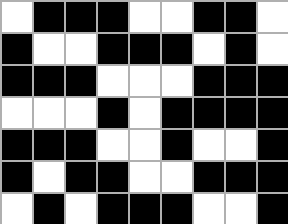[["white", "black", "black", "black", "white", "white", "black", "black", "white"], ["black", "white", "white", "black", "black", "black", "white", "black", "white"], ["black", "black", "black", "white", "white", "white", "black", "black", "black"], ["white", "white", "white", "black", "white", "black", "black", "black", "black"], ["black", "black", "black", "white", "white", "black", "white", "white", "black"], ["black", "white", "black", "black", "white", "white", "black", "black", "black"], ["white", "black", "white", "black", "black", "black", "white", "white", "black"]]